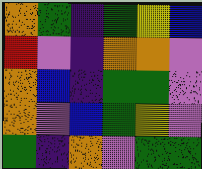[["orange", "green", "indigo", "green", "yellow", "blue"], ["red", "violet", "indigo", "orange", "orange", "violet"], ["orange", "blue", "indigo", "green", "green", "violet"], ["orange", "violet", "blue", "green", "yellow", "violet"], ["green", "indigo", "orange", "violet", "green", "green"]]